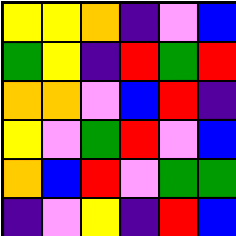[["yellow", "yellow", "orange", "indigo", "violet", "blue"], ["green", "yellow", "indigo", "red", "green", "red"], ["orange", "orange", "violet", "blue", "red", "indigo"], ["yellow", "violet", "green", "red", "violet", "blue"], ["orange", "blue", "red", "violet", "green", "green"], ["indigo", "violet", "yellow", "indigo", "red", "blue"]]